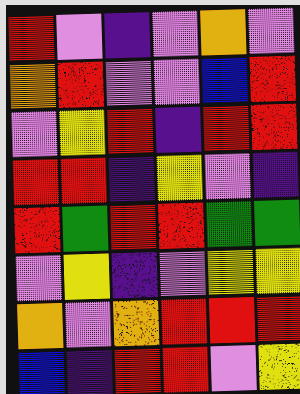[["red", "violet", "indigo", "violet", "orange", "violet"], ["orange", "red", "violet", "violet", "blue", "red"], ["violet", "yellow", "red", "indigo", "red", "red"], ["red", "red", "indigo", "yellow", "violet", "indigo"], ["red", "green", "red", "red", "green", "green"], ["violet", "yellow", "indigo", "violet", "yellow", "yellow"], ["orange", "violet", "orange", "red", "red", "red"], ["blue", "indigo", "red", "red", "violet", "yellow"]]